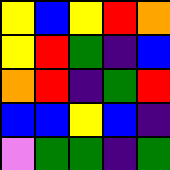[["yellow", "blue", "yellow", "red", "orange"], ["yellow", "red", "green", "indigo", "blue"], ["orange", "red", "indigo", "green", "red"], ["blue", "blue", "yellow", "blue", "indigo"], ["violet", "green", "green", "indigo", "green"]]